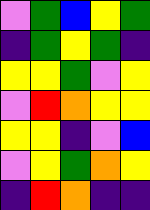[["violet", "green", "blue", "yellow", "green"], ["indigo", "green", "yellow", "green", "indigo"], ["yellow", "yellow", "green", "violet", "yellow"], ["violet", "red", "orange", "yellow", "yellow"], ["yellow", "yellow", "indigo", "violet", "blue"], ["violet", "yellow", "green", "orange", "yellow"], ["indigo", "red", "orange", "indigo", "indigo"]]